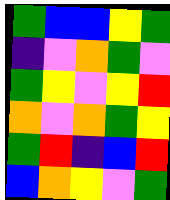[["green", "blue", "blue", "yellow", "green"], ["indigo", "violet", "orange", "green", "violet"], ["green", "yellow", "violet", "yellow", "red"], ["orange", "violet", "orange", "green", "yellow"], ["green", "red", "indigo", "blue", "red"], ["blue", "orange", "yellow", "violet", "green"]]